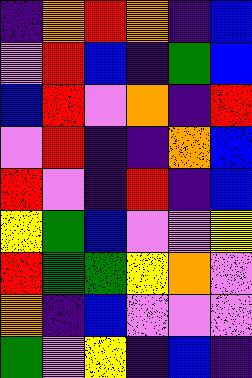[["indigo", "orange", "red", "orange", "indigo", "blue"], ["violet", "red", "blue", "indigo", "green", "blue"], ["blue", "red", "violet", "orange", "indigo", "red"], ["violet", "red", "indigo", "indigo", "orange", "blue"], ["red", "violet", "indigo", "red", "indigo", "blue"], ["yellow", "green", "blue", "violet", "violet", "yellow"], ["red", "green", "green", "yellow", "orange", "violet"], ["orange", "indigo", "blue", "violet", "violet", "violet"], ["green", "violet", "yellow", "indigo", "blue", "indigo"]]